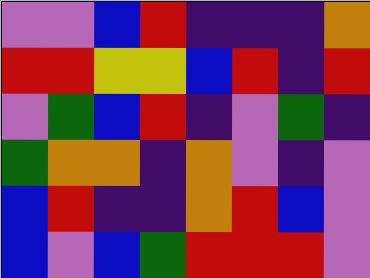[["violet", "violet", "blue", "red", "indigo", "indigo", "indigo", "orange"], ["red", "red", "yellow", "yellow", "blue", "red", "indigo", "red"], ["violet", "green", "blue", "red", "indigo", "violet", "green", "indigo"], ["green", "orange", "orange", "indigo", "orange", "violet", "indigo", "violet"], ["blue", "red", "indigo", "indigo", "orange", "red", "blue", "violet"], ["blue", "violet", "blue", "green", "red", "red", "red", "violet"]]